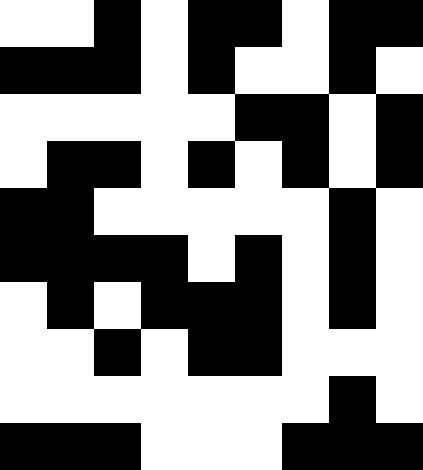[["white", "white", "black", "white", "black", "black", "white", "black", "black"], ["black", "black", "black", "white", "black", "white", "white", "black", "white"], ["white", "white", "white", "white", "white", "black", "black", "white", "black"], ["white", "black", "black", "white", "black", "white", "black", "white", "black"], ["black", "black", "white", "white", "white", "white", "white", "black", "white"], ["black", "black", "black", "black", "white", "black", "white", "black", "white"], ["white", "black", "white", "black", "black", "black", "white", "black", "white"], ["white", "white", "black", "white", "black", "black", "white", "white", "white"], ["white", "white", "white", "white", "white", "white", "white", "black", "white"], ["black", "black", "black", "white", "white", "white", "black", "black", "black"]]